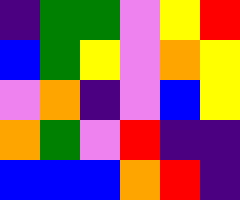[["indigo", "green", "green", "violet", "yellow", "red"], ["blue", "green", "yellow", "violet", "orange", "yellow"], ["violet", "orange", "indigo", "violet", "blue", "yellow"], ["orange", "green", "violet", "red", "indigo", "indigo"], ["blue", "blue", "blue", "orange", "red", "indigo"]]